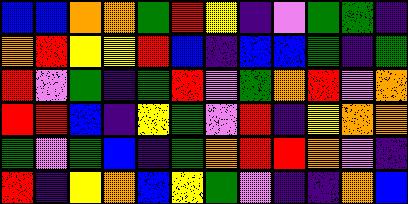[["blue", "blue", "orange", "orange", "green", "red", "yellow", "indigo", "violet", "green", "green", "indigo"], ["orange", "red", "yellow", "yellow", "red", "blue", "indigo", "blue", "blue", "green", "indigo", "green"], ["red", "violet", "green", "indigo", "green", "red", "violet", "green", "orange", "red", "violet", "orange"], ["red", "red", "blue", "indigo", "yellow", "green", "violet", "red", "indigo", "yellow", "orange", "orange"], ["green", "violet", "green", "blue", "indigo", "green", "orange", "red", "red", "orange", "violet", "indigo"], ["red", "indigo", "yellow", "orange", "blue", "yellow", "green", "violet", "indigo", "indigo", "orange", "blue"]]